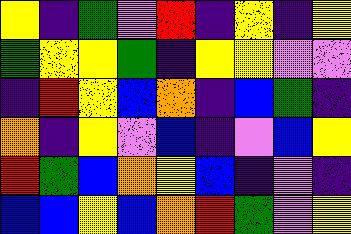[["yellow", "indigo", "green", "violet", "red", "indigo", "yellow", "indigo", "yellow"], ["green", "yellow", "yellow", "green", "indigo", "yellow", "yellow", "violet", "violet"], ["indigo", "red", "yellow", "blue", "orange", "indigo", "blue", "green", "indigo"], ["orange", "indigo", "yellow", "violet", "blue", "indigo", "violet", "blue", "yellow"], ["red", "green", "blue", "orange", "yellow", "blue", "indigo", "violet", "indigo"], ["blue", "blue", "yellow", "blue", "orange", "red", "green", "violet", "yellow"]]